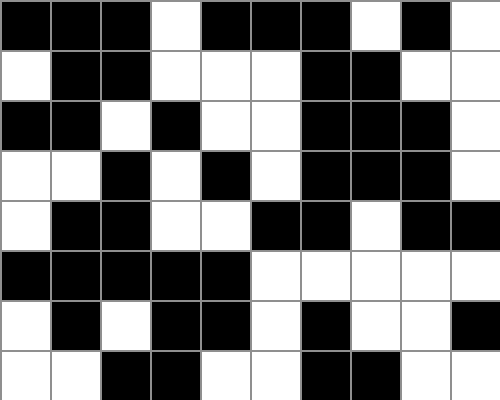[["black", "black", "black", "white", "black", "black", "black", "white", "black", "white"], ["white", "black", "black", "white", "white", "white", "black", "black", "white", "white"], ["black", "black", "white", "black", "white", "white", "black", "black", "black", "white"], ["white", "white", "black", "white", "black", "white", "black", "black", "black", "white"], ["white", "black", "black", "white", "white", "black", "black", "white", "black", "black"], ["black", "black", "black", "black", "black", "white", "white", "white", "white", "white"], ["white", "black", "white", "black", "black", "white", "black", "white", "white", "black"], ["white", "white", "black", "black", "white", "white", "black", "black", "white", "white"]]